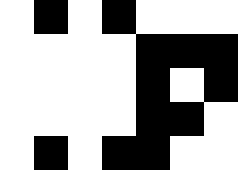[["white", "black", "white", "black", "white", "white", "white"], ["white", "white", "white", "white", "black", "black", "black"], ["white", "white", "white", "white", "black", "white", "black"], ["white", "white", "white", "white", "black", "black", "white"], ["white", "black", "white", "black", "black", "white", "white"]]